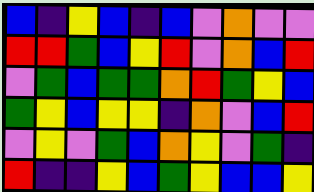[["blue", "indigo", "yellow", "blue", "indigo", "blue", "violet", "orange", "violet", "violet"], ["red", "red", "green", "blue", "yellow", "red", "violet", "orange", "blue", "red"], ["violet", "green", "blue", "green", "green", "orange", "red", "green", "yellow", "blue"], ["green", "yellow", "blue", "yellow", "yellow", "indigo", "orange", "violet", "blue", "red"], ["violet", "yellow", "violet", "green", "blue", "orange", "yellow", "violet", "green", "indigo"], ["red", "indigo", "indigo", "yellow", "blue", "green", "yellow", "blue", "blue", "yellow"]]